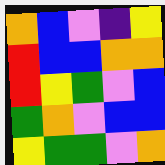[["orange", "blue", "violet", "indigo", "yellow"], ["red", "blue", "blue", "orange", "orange"], ["red", "yellow", "green", "violet", "blue"], ["green", "orange", "violet", "blue", "blue"], ["yellow", "green", "green", "violet", "orange"]]